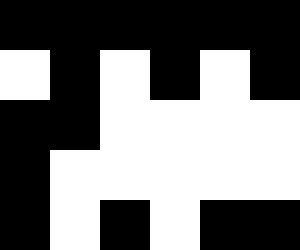[["black", "black", "black", "black", "black", "black"], ["white", "black", "white", "black", "white", "black"], ["black", "black", "white", "white", "white", "white"], ["black", "white", "white", "white", "white", "white"], ["black", "white", "black", "white", "black", "black"]]